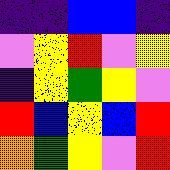[["indigo", "indigo", "blue", "blue", "indigo"], ["violet", "yellow", "red", "violet", "yellow"], ["indigo", "yellow", "green", "yellow", "violet"], ["red", "blue", "yellow", "blue", "red"], ["orange", "green", "yellow", "violet", "red"]]